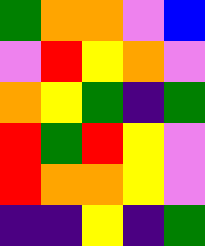[["green", "orange", "orange", "violet", "blue"], ["violet", "red", "yellow", "orange", "violet"], ["orange", "yellow", "green", "indigo", "green"], ["red", "green", "red", "yellow", "violet"], ["red", "orange", "orange", "yellow", "violet"], ["indigo", "indigo", "yellow", "indigo", "green"]]